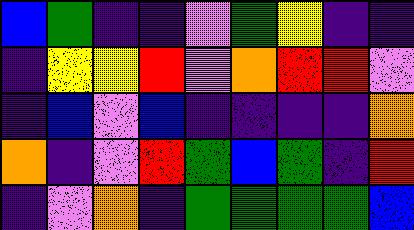[["blue", "green", "indigo", "indigo", "violet", "green", "yellow", "indigo", "indigo"], ["indigo", "yellow", "yellow", "red", "violet", "orange", "red", "red", "violet"], ["indigo", "blue", "violet", "blue", "indigo", "indigo", "indigo", "indigo", "orange"], ["orange", "indigo", "violet", "red", "green", "blue", "green", "indigo", "red"], ["indigo", "violet", "orange", "indigo", "green", "green", "green", "green", "blue"]]